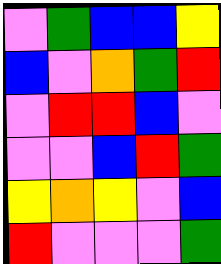[["violet", "green", "blue", "blue", "yellow"], ["blue", "violet", "orange", "green", "red"], ["violet", "red", "red", "blue", "violet"], ["violet", "violet", "blue", "red", "green"], ["yellow", "orange", "yellow", "violet", "blue"], ["red", "violet", "violet", "violet", "green"]]